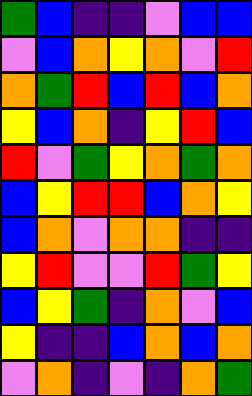[["green", "blue", "indigo", "indigo", "violet", "blue", "blue"], ["violet", "blue", "orange", "yellow", "orange", "violet", "red"], ["orange", "green", "red", "blue", "red", "blue", "orange"], ["yellow", "blue", "orange", "indigo", "yellow", "red", "blue"], ["red", "violet", "green", "yellow", "orange", "green", "orange"], ["blue", "yellow", "red", "red", "blue", "orange", "yellow"], ["blue", "orange", "violet", "orange", "orange", "indigo", "indigo"], ["yellow", "red", "violet", "violet", "red", "green", "yellow"], ["blue", "yellow", "green", "indigo", "orange", "violet", "blue"], ["yellow", "indigo", "indigo", "blue", "orange", "blue", "orange"], ["violet", "orange", "indigo", "violet", "indigo", "orange", "green"]]